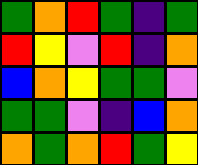[["green", "orange", "red", "green", "indigo", "green"], ["red", "yellow", "violet", "red", "indigo", "orange"], ["blue", "orange", "yellow", "green", "green", "violet"], ["green", "green", "violet", "indigo", "blue", "orange"], ["orange", "green", "orange", "red", "green", "yellow"]]